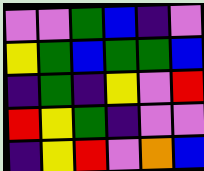[["violet", "violet", "green", "blue", "indigo", "violet"], ["yellow", "green", "blue", "green", "green", "blue"], ["indigo", "green", "indigo", "yellow", "violet", "red"], ["red", "yellow", "green", "indigo", "violet", "violet"], ["indigo", "yellow", "red", "violet", "orange", "blue"]]